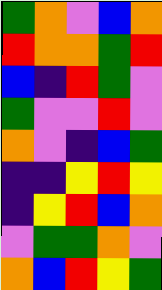[["green", "orange", "violet", "blue", "orange"], ["red", "orange", "orange", "green", "red"], ["blue", "indigo", "red", "green", "violet"], ["green", "violet", "violet", "red", "violet"], ["orange", "violet", "indigo", "blue", "green"], ["indigo", "indigo", "yellow", "red", "yellow"], ["indigo", "yellow", "red", "blue", "orange"], ["violet", "green", "green", "orange", "violet"], ["orange", "blue", "red", "yellow", "green"]]